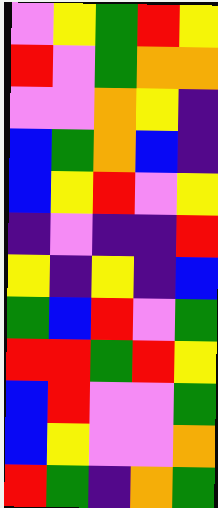[["violet", "yellow", "green", "red", "yellow"], ["red", "violet", "green", "orange", "orange"], ["violet", "violet", "orange", "yellow", "indigo"], ["blue", "green", "orange", "blue", "indigo"], ["blue", "yellow", "red", "violet", "yellow"], ["indigo", "violet", "indigo", "indigo", "red"], ["yellow", "indigo", "yellow", "indigo", "blue"], ["green", "blue", "red", "violet", "green"], ["red", "red", "green", "red", "yellow"], ["blue", "red", "violet", "violet", "green"], ["blue", "yellow", "violet", "violet", "orange"], ["red", "green", "indigo", "orange", "green"]]